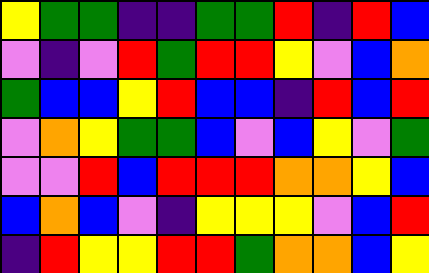[["yellow", "green", "green", "indigo", "indigo", "green", "green", "red", "indigo", "red", "blue"], ["violet", "indigo", "violet", "red", "green", "red", "red", "yellow", "violet", "blue", "orange"], ["green", "blue", "blue", "yellow", "red", "blue", "blue", "indigo", "red", "blue", "red"], ["violet", "orange", "yellow", "green", "green", "blue", "violet", "blue", "yellow", "violet", "green"], ["violet", "violet", "red", "blue", "red", "red", "red", "orange", "orange", "yellow", "blue"], ["blue", "orange", "blue", "violet", "indigo", "yellow", "yellow", "yellow", "violet", "blue", "red"], ["indigo", "red", "yellow", "yellow", "red", "red", "green", "orange", "orange", "blue", "yellow"]]